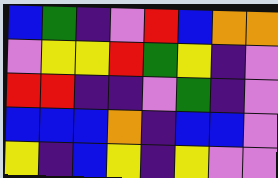[["blue", "green", "indigo", "violet", "red", "blue", "orange", "orange"], ["violet", "yellow", "yellow", "red", "green", "yellow", "indigo", "violet"], ["red", "red", "indigo", "indigo", "violet", "green", "indigo", "violet"], ["blue", "blue", "blue", "orange", "indigo", "blue", "blue", "violet"], ["yellow", "indigo", "blue", "yellow", "indigo", "yellow", "violet", "violet"]]